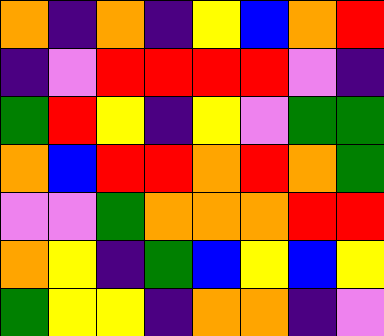[["orange", "indigo", "orange", "indigo", "yellow", "blue", "orange", "red"], ["indigo", "violet", "red", "red", "red", "red", "violet", "indigo"], ["green", "red", "yellow", "indigo", "yellow", "violet", "green", "green"], ["orange", "blue", "red", "red", "orange", "red", "orange", "green"], ["violet", "violet", "green", "orange", "orange", "orange", "red", "red"], ["orange", "yellow", "indigo", "green", "blue", "yellow", "blue", "yellow"], ["green", "yellow", "yellow", "indigo", "orange", "orange", "indigo", "violet"]]